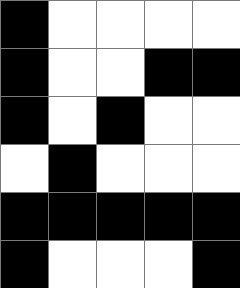[["black", "white", "white", "white", "white"], ["black", "white", "white", "black", "black"], ["black", "white", "black", "white", "white"], ["white", "black", "white", "white", "white"], ["black", "black", "black", "black", "black"], ["black", "white", "white", "white", "black"]]